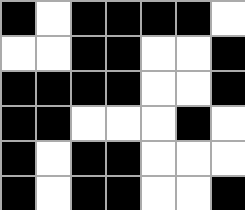[["black", "white", "black", "black", "black", "black", "white"], ["white", "white", "black", "black", "white", "white", "black"], ["black", "black", "black", "black", "white", "white", "black"], ["black", "black", "white", "white", "white", "black", "white"], ["black", "white", "black", "black", "white", "white", "white"], ["black", "white", "black", "black", "white", "white", "black"]]